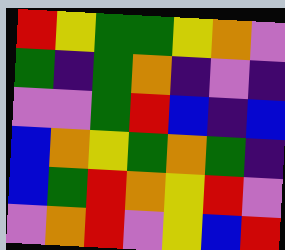[["red", "yellow", "green", "green", "yellow", "orange", "violet"], ["green", "indigo", "green", "orange", "indigo", "violet", "indigo"], ["violet", "violet", "green", "red", "blue", "indigo", "blue"], ["blue", "orange", "yellow", "green", "orange", "green", "indigo"], ["blue", "green", "red", "orange", "yellow", "red", "violet"], ["violet", "orange", "red", "violet", "yellow", "blue", "red"]]